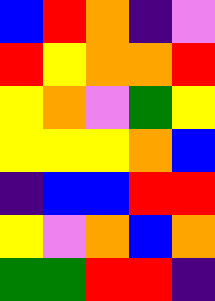[["blue", "red", "orange", "indigo", "violet"], ["red", "yellow", "orange", "orange", "red"], ["yellow", "orange", "violet", "green", "yellow"], ["yellow", "yellow", "yellow", "orange", "blue"], ["indigo", "blue", "blue", "red", "red"], ["yellow", "violet", "orange", "blue", "orange"], ["green", "green", "red", "red", "indigo"]]